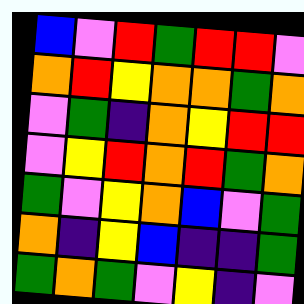[["blue", "violet", "red", "green", "red", "red", "violet"], ["orange", "red", "yellow", "orange", "orange", "green", "orange"], ["violet", "green", "indigo", "orange", "yellow", "red", "red"], ["violet", "yellow", "red", "orange", "red", "green", "orange"], ["green", "violet", "yellow", "orange", "blue", "violet", "green"], ["orange", "indigo", "yellow", "blue", "indigo", "indigo", "green"], ["green", "orange", "green", "violet", "yellow", "indigo", "violet"]]